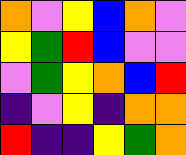[["orange", "violet", "yellow", "blue", "orange", "violet"], ["yellow", "green", "red", "blue", "violet", "violet"], ["violet", "green", "yellow", "orange", "blue", "red"], ["indigo", "violet", "yellow", "indigo", "orange", "orange"], ["red", "indigo", "indigo", "yellow", "green", "orange"]]